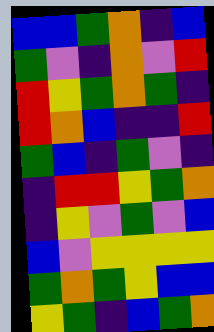[["blue", "blue", "green", "orange", "indigo", "blue"], ["green", "violet", "indigo", "orange", "violet", "red"], ["red", "yellow", "green", "orange", "green", "indigo"], ["red", "orange", "blue", "indigo", "indigo", "red"], ["green", "blue", "indigo", "green", "violet", "indigo"], ["indigo", "red", "red", "yellow", "green", "orange"], ["indigo", "yellow", "violet", "green", "violet", "blue"], ["blue", "violet", "yellow", "yellow", "yellow", "yellow"], ["green", "orange", "green", "yellow", "blue", "blue"], ["yellow", "green", "indigo", "blue", "green", "orange"]]